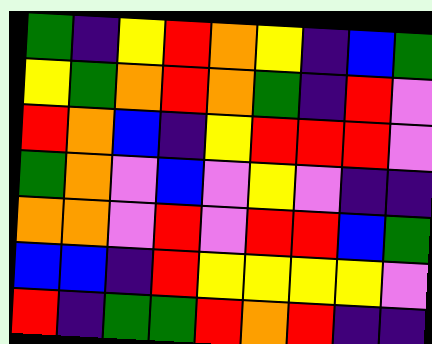[["green", "indigo", "yellow", "red", "orange", "yellow", "indigo", "blue", "green"], ["yellow", "green", "orange", "red", "orange", "green", "indigo", "red", "violet"], ["red", "orange", "blue", "indigo", "yellow", "red", "red", "red", "violet"], ["green", "orange", "violet", "blue", "violet", "yellow", "violet", "indigo", "indigo"], ["orange", "orange", "violet", "red", "violet", "red", "red", "blue", "green"], ["blue", "blue", "indigo", "red", "yellow", "yellow", "yellow", "yellow", "violet"], ["red", "indigo", "green", "green", "red", "orange", "red", "indigo", "indigo"]]